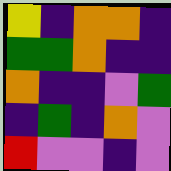[["yellow", "indigo", "orange", "orange", "indigo"], ["green", "green", "orange", "indigo", "indigo"], ["orange", "indigo", "indigo", "violet", "green"], ["indigo", "green", "indigo", "orange", "violet"], ["red", "violet", "violet", "indigo", "violet"]]